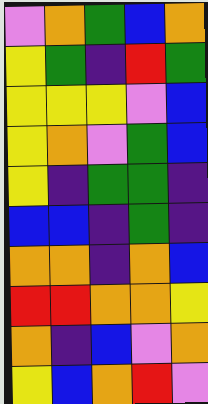[["violet", "orange", "green", "blue", "orange"], ["yellow", "green", "indigo", "red", "green"], ["yellow", "yellow", "yellow", "violet", "blue"], ["yellow", "orange", "violet", "green", "blue"], ["yellow", "indigo", "green", "green", "indigo"], ["blue", "blue", "indigo", "green", "indigo"], ["orange", "orange", "indigo", "orange", "blue"], ["red", "red", "orange", "orange", "yellow"], ["orange", "indigo", "blue", "violet", "orange"], ["yellow", "blue", "orange", "red", "violet"]]